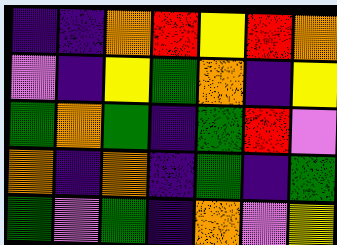[["indigo", "indigo", "orange", "red", "yellow", "red", "orange"], ["violet", "indigo", "yellow", "green", "orange", "indigo", "yellow"], ["green", "orange", "green", "indigo", "green", "red", "violet"], ["orange", "indigo", "orange", "indigo", "green", "indigo", "green"], ["green", "violet", "green", "indigo", "orange", "violet", "yellow"]]